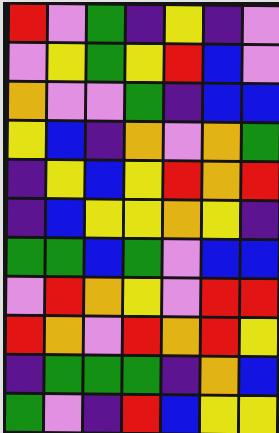[["red", "violet", "green", "indigo", "yellow", "indigo", "violet"], ["violet", "yellow", "green", "yellow", "red", "blue", "violet"], ["orange", "violet", "violet", "green", "indigo", "blue", "blue"], ["yellow", "blue", "indigo", "orange", "violet", "orange", "green"], ["indigo", "yellow", "blue", "yellow", "red", "orange", "red"], ["indigo", "blue", "yellow", "yellow", "orange", "yellow", "indigo"], ["green", "green", "blue", "green", "violet", "blue", "blue"], ["violet", "red", "orange", "yellow", "violet", "red", "red"], ["red", "orange", "violet", "red", "orange", "red", "yellow"], ["indigo", "green", "green", "green", "indigo", "orange", "blue"], ["green", "violet", "indigo", "red", "blue", "yellow", "yellow"]]